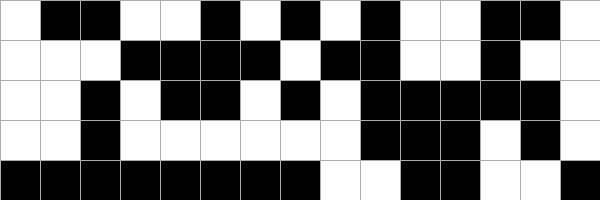[["white", "black", "black", "white", "white", "black", "white", "black", "white", "black", "white", "white", "black", "black", "white"], ["white", "white", "white", "black", "black", "black", "black", "white", "black", "black", "white", "white", "black", "white", "white"], ["white", "white", "black", "white", "black", "black", "white", "black", "white", "black", "black", "black", "black", "black", "white"], ["white", "white", "black", "white", "white", "white", "white", "white", "white", "black", "black", "black", "white", "black", "white"], ["black", "black", "black", "black", "black", "black", "black", "black", "white", "white", "black", "black", "white", "white", "black"]]